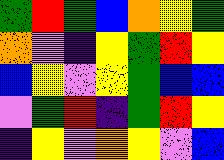[["green", "red", "green", "blue", "orange", "yellow", "green"], ["orange", "violet", "indigo", "yellow", "green", "red", "yellow"], ["blue", "yellow", "violet", "yellow", "green", "blue", "blue"], ["violet", "green", "red", "indigo", "green", "red", "yellow"], ["indigo", "yellow", "violet", "orange", "yellow", "violet", "blue"]]